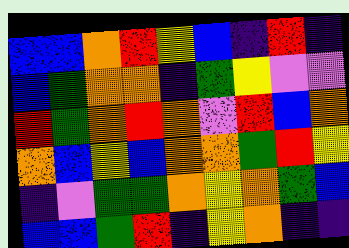[["blue", "blue", "orange", "red", "yellow", "blue", "indigo", "red", "indigo"], ["blue", "green", "orange", "orange", "indigo", "green", "yellow", "violet", "violet"], ["red", "green", "orange", "red", "orange", "violet", "red", "blue", "orange"], ["orange", "blue", "yellow", "blue", "orange", "orange", "green", "red", "yellow"], ["indigo", "violet", "green", "green", "orange", "yellow", "orange", "green", "blue"], ["blue", "blue", "green", "red", "indigo", "yellow", "orange", "indigo", "indigo"]]